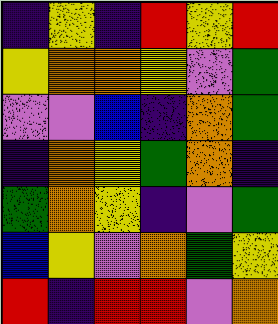[["indigo", "yellow", "indigo", "red", "yellow", "red"], ["yellow", "orange", "orange", "yellow", "violet", "green"], ["violet", "violet", "blue", "indigo", "orange", "green"], ["indigo", "orange", "yellow", "green", "orange", "indigo"], ["green", "orange", "yellow", "indigo", "violet", "green"], ["blue", "yellow", "violet", "orange", "green", "yellow"], ["red", "indigo", "red", "red", "violet", "orange"]]